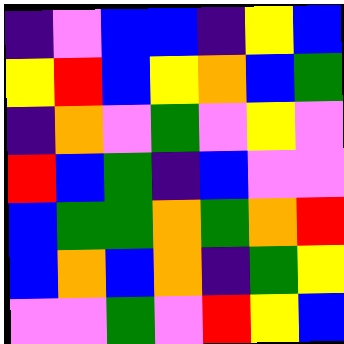[["indigo", "violet", "blue", "blue", "indigo", "yellow", "blue"], ["yellow", "red", "blue", "yellow", "orange", "blue", "green"], ["indigo", "orange", "violet", "green", "violet", "yellow", "violet"], ["red", "blue", "green", "indigo", "blue", "violet", "violet"], ["blue", "green", "green", "orange", "green", "orange", "red"], ["blue", "orange", "blue", "orange", "indigo", "green", "yellow"], ["violet", "violet", "green", "violet", "red", "yellow", "blue"]]